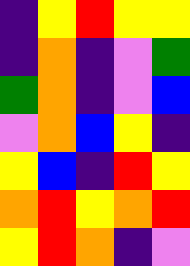[["indigo", "yellow", "red", "yellow", "yellow"], ["indigo", "orange", "indigo", "violet", "green"], ["green", "orange", "indigo", "violet", "blue"], ["violet", "orange", "blue", "yellow", "indigo"], ["yellow", "blue", "indigo", "red", "yellow"], ["orange", "red", "yellow", "orange", "red"], ["yellow", "red", "orange", "indigo", "violet"]]